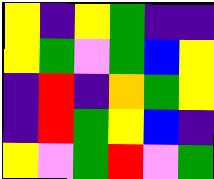[["yellow", "indigo", "yellow", "green", "indigo", "indigo"], ["yellow", "green", "violet", "green", "blue", "yellow"], ["indigo", "red", "indigo", "orange", "green", "yellow"], ["indigo", "red", "green", "yellow", "blue", "indigo"], ["yellow", "violet", "green", "red", "violet", "green"]]